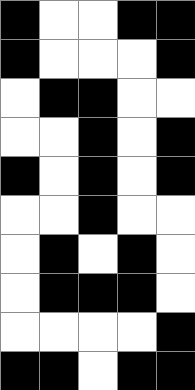[["black", "white", "white", "black", "black"], ["black", "white", "white", "white", "black"], ["white", "black", "black", "white", "white"], ["white", "white", "black", "white", "black"], ["black", "white", "black", "white", "black"], ["white", "white", "black", "white", "white"], ["white", "black", "white", "black", "white"], ["white", "black", "black", "black", "white"], ["white", "white", "white", "white", "black"], ["black", "black", "white", "black", "black"]]